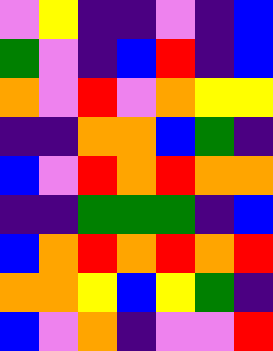[["violet", "yellow", "indigo", "indigo", "violet", "indigo", "blue"], ["green", "violet", "indigo", "blue", "red", "indigo", "blue"], ["orange", "violet", "red", "violet", "orange", "yellow", "yellow"], ["indigo", "indigo", "orange", "orange", "blue", "green", "indigo"], ["blue", "violet", "red", "orange", "red", "orange", "orange"], ["indigo", "indigo", "green", "green", "green", "indigo", "blue"], ["blue", "orange", "red", "orange", "red", "orange", "red"], ["orange", "orange", "yellow", "blue", "yellow", "green", "indigo"], ["blue", "violet", "orange", "indigo", "violet", "violet", "red"]]